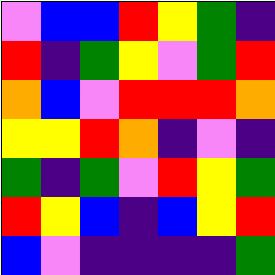[["violet", "blue", "blue", "red", "yellow", "green", "indigo"], ["red", "indigo", "green", "yellow", "violet", "green", "red"], ["orange", "blue", "violet", "red", "red", "red", "orange"], ["yellow", "yellow", "red", "orange", "indigo", "violet", "indigo"], ["green", "indigo", "green", "violet", "red", "yellow", "green"], ["red", "yellow", "blue", "indigo", "blue", "yellow", "red"], ["blue", "violet", "indigo", "indigo", "indigo", "indigo", "green"]]